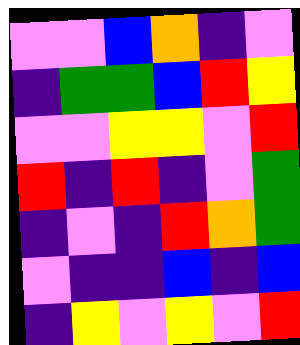[["violet", "violet", "blue", "orange", "indigo", "violet"], ["indigo", "green", "green", "blue", "red", "yellow"], ["violet", "violet", "yellow", "yellow", "violet", "red"], ["red", "indigo", "red", "indigo", "violet", "green"], ["indigo", "violet", "indigo", "red", "orange", "green"], ["violet", "indigo", "indigo", "blue", "indigo", "blue"], ["indigo", "yellow", "violet", "yellow", "violet", "red"]]